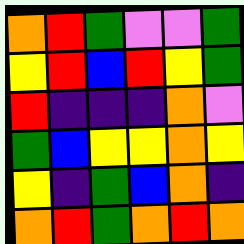[["orange", "red", "green", "violet", "violet", "green"], ["yellow", "red", "blue", "red", "yellow", "green"], ["red", "indigo", "indigo", "indigo", "orange", "violet"], ["green", "blue", "yellow", "yellow", "orange", "yellow"], ["yellow", "indigo", "green", "blue", "orange", "indigo"], ["orange", "red", "green", "orange", "red", "orange"]]